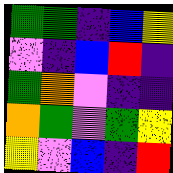[["green", "green", "indigo", "blue", "yellow"], ["violet", "indigo", "blue", "red", "indigo"], ["green", "orange", "violet", "indigo", "indigo"], ["orange", "green", "violet", "green", "yellow"], ["yellow", "violet", "blue", "indigo", "red"]]